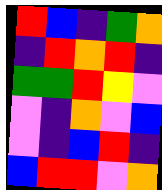[["red", "blue", "indigo", "green", "orange"], ["indigo", "red", "orange", "red", "indigo"], ["green", "green", "red", "yellow", "violet"], ["violet", "indigo", "orange", "violet", "blue"], ["violet", "indigo", "blue", "red", "indigo"], ["blue", "red", "red", "violet", "orange"]]